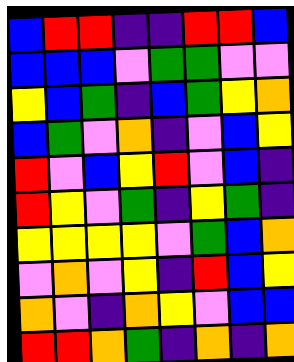[["blue", "red", "red", "indigo", "indigo", "red", "red", "blue"], ["blue", "blue", "blue", "violet", "green", "green", "violet", "violet"], ["yellow", "blue", "green", "indigo", "blue", "green", "yellow", "orange"], ["blue", "green", "violet", "orange", "indigo", "violet", "blue", "yellow"], ["red", "violet", "blue", "yellow", "red", "violet", "blue", "indigo"], ["red", "yellow", "violet", "green", "indigo", "yellow", "green", "indigo"], ["yellow", "yellow", "yellow", "yellow", "violet", "green", "blue", "orange"], ["violet", "orange", "violet", "yellow", "indigo", "red", "blue", "yellow"], ["orange", "violet", "indigo", "orange", "yellow", "violet", "blue", "blue"], ["red", "red", "orange", "green", "indigo", "orange", "indigo", "orange"]]